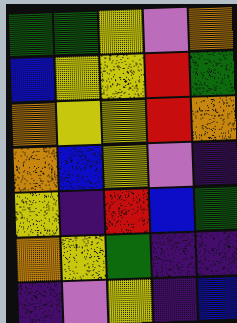[["green", "green", "yellow", "violet", "orange"], ["blue", "yellow", "yellow", "red", "green"], ["orange", "yellow", "yellow", "red", "orange"], ["orange", "blue", "yellow", "violet", "indigo"], ["yellow", "indigo", "red", "blue", "green"], ["orange", "yellow", "green", "indigo", "indigo"], ["indigo", "violet", "yellow", "indigo", "blue"]]